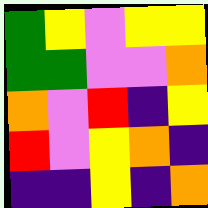[["green", "yellow", "violet", "yellow", "yellow"], ["green", "green", "violet", "violet", "orange"], ["orange", "violet", "red", "indigo", "yellow"], ["red", "violet", "yellow", "orange", "indigo"], ["indigo", "indigo", "yellow", "indigo", "orange"]]